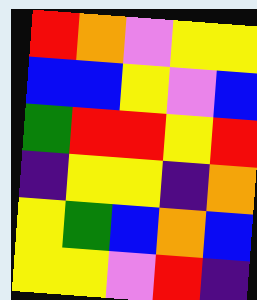[["red", "orange", "violet", "yellow", "yellow"], ["blue", "blue", "yellow", "violet", "blue"], ["green", "red", "red", "yellow", "red"], ["indigo", "yellow", "yellow", "indigo", "orange"], ["yellow", "green", "blue", "orange", "blue"], ["yellow", "yellow", "violet", "red", "indigo"]]